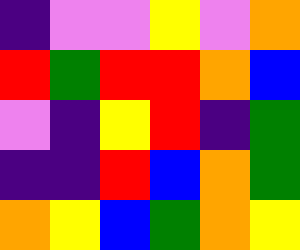[["indigo", "violet", "violet", "yellow", "violet", "orange"], ["red", "green", "red", "red", "orange", "blue"], ["violet", "indigo", "yellow", "red", "indigo", "green"], ["indigo", "indigo", "red", "blue", "orange", "green"], ["orange", "yellow", "blue", "green", "orange", "yellow"]]